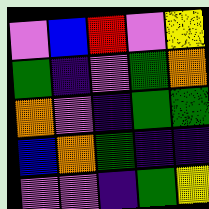[["violet", "blue", "red", "violet", "yellow"], ["green", "indigo", "violet", "green", "orange"], ["orange", "violet", "indigo", "green", "green"], ["blue", "orange", "green", "indigo", "indigo"], ["violet", "violet", "indigo", "green", "yellow"]]